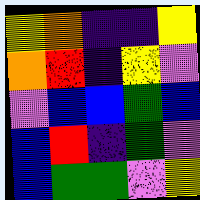[["yellow", "orange", "indigo", "indigo", "yellow"], ["orange", "red", "indigo", "yellow", "violet"], ["violet", "blue", "blue", "green", "blue"], ["blue", "red", "indigo", "green", "violet"], ["blue", "green", "green", "violet", "yellow"]]